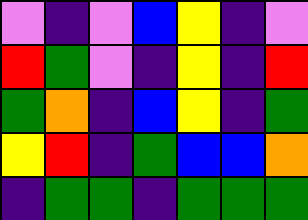[["violet", "indigo", "violet", "blue", "yellow", "indigo", "violet"], ["red", "green", "violet", "indigo", "yellow", "indigo", "red"], ["green", "orange", "indigo", "blue", "yellow", "indigo", "green"], ["yellow", "red", "indigo", "green", "blue", "blue", "orange"], ["indigo", "green", "green", "indigo", "green", "green", "green"]]